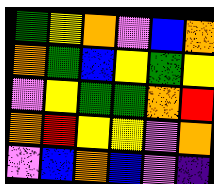[["green", "yellow", "orange", "violet", "blue", "orange"], ["orange", "green", "blue", "yellow", "green", "yellow"], ["violet", "yellow", "green", "green", "orange", "red"], ["orange", "red", "yellow", "yellow", "violet", "orange"], ["violet", "blue", "orange", "blue", "violet", "indigo"]]